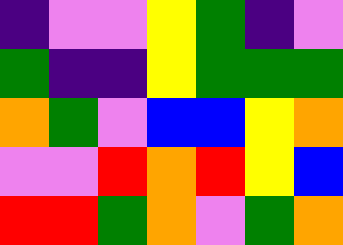[["indigo", "violet", "violet", "yellow", "green", "indigo", "violet"], ["green", "indigo", "indigo", "yellow", "green", "green", "green"], ["orange", "green", "violet", "blue", "blue", "yellow", "orange"], ["violet", "violet", "red", "orange", "red", "yellow", "blue"], ["red", "red", "green", "orange", "violet", "green", "orange"]]